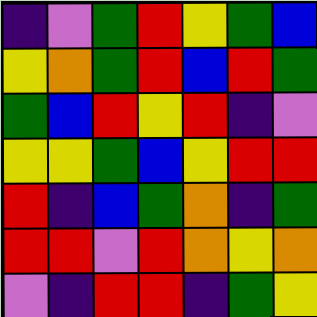[["indigo", "violet", "green", "red", "yellow", "green", "blue"], ["yellow", "orange", "green", "red", "blue", "red", "green"], ["green", "blue", "red", "yellow", "red", "indigo", "violet"], ["yellow", "yellow", "green", "blue", "yellow", "red", "red"], ["red", "indigo", "blue", "green", "orange", "indigo", "green"], ["red", "red", "violet", "red", "orange", "yellow", "orange"], ["violet", "indigo", "red", "red", "indigo", "green", "yellow"]]